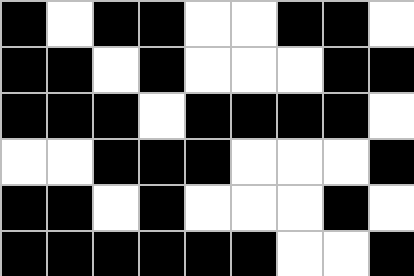[["black", "white", "black", "black", "white", "white", "black", "black", "white"], ["black", "black", "white", "black", "white", "white", "white", "black", "black"], ["black", "black", "black", "white", "black", "black", "black", "black", "white"], ["white", "white", "black", "black", "black", "white", "white", "white", "black"], ["black", "black", "white", "black", "white", "white", "white", "black", "white"], ["black", "black", "black", "black", "black", "black", "white", "white", "black"]]